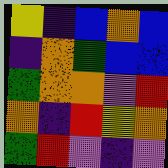[["yellow", "indigo", "blue", "orange", "blue"], ["indigo", "orange", "green", "blue", "blue"], ["green", "orange", "orange", "violet", "red"], ["orange", "indigo", "red", "yellow", "orange"], ["green", "red", "violet", "indigo", "violet"]]